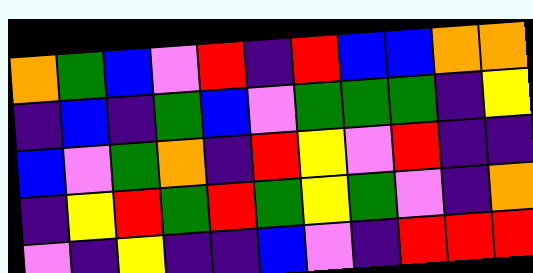[["orange", "green", "blue", "violet", "red", "indigo", "red", "blue", "blue", "orange", "orange"], ["indigo", "blue", "indigo", "green", "blue", "violet", "green", "green", "green", "indigo", "yellow"], ["blue", "violet", "green", "orange", "indigo", "red", "yellow", "violet", "red", "indigo", "indigo"], ["indigo", "yellow", "red", "green", "red", "green", "yellow", "green", "violet", "indigo", "orange"], ["violet", "indigo", "yellow", "indigo", "indigo", "blue", "violet", "indigo", "red", "red", "red"]]